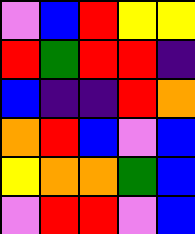[["violet", "blue", "red", "yellow", "yellow"], ["red", "green", "red", "red", "indigo"], ["blue", "indigo", "indigo", "red", "orange"], ["orange", "red", "blue", "violet", "blue"], ["yellow", "orange", "orange", "green", "blue"], ["violet", "red", "red", "violet", "blue"]]